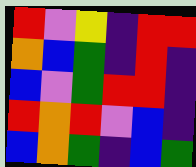[["red", "violet", "yellow", "indigo", "red", "red"], ["orange", "blue", "green", "indigo", "red", "indigo"], ["blue", "violet", "green", "red", "red", "indigo"], ["red", "orange", "red", "violet", "blue", "indigo"], ["blue", "orange", "green", "indigo", "blue", "green"]]